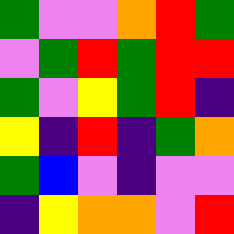[["green", "violet", "violet", "orange", "red", "green"], ["violet", "green", "red", "green", "red", "red"], ["green", "violet", "yellow", "green", "red", "indigo"], ["yellow", "indigo", "red", "indigo", "green", "orange"], ["green", "blue", "violet", "indigo", "violet", "violet"], ["indigo", "yellow", "orange", "orange", "violet", "red"]]